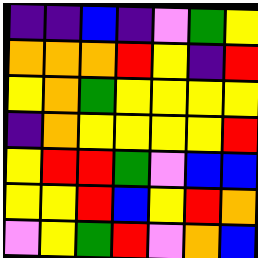[["indigo", "indigo", "blue", "indigo", "violet", "green", "yellow"], ["orange", "orange", "orange", "red", "yellow", "indigo", "red"], ["yellow", "orange", "green", "yellow", "yellow", "yellow", "yellow"], ["indigo", "orange", "yellow", "yellow", "yellow", "yellow", "red"], ["yellow", "red", "red", "green", "violet", "blue", "blue"], ["yellow", "yellow", "red", "blue", "yellow", "red", "orange"], ["violet", "yellow", "green", "red", "violet", "orange", "blue"]]